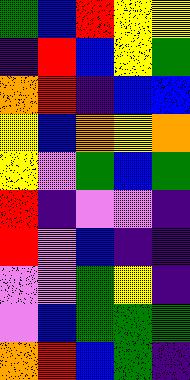[["green", "blue", "red", "yellow", "yellow"], ["indigo", "red", "blue", "yellow", "green"], ["orange", "red", "indigo", "blue", "blue"], ["yellow", "blue", "orange", "yellow", "orange"], ["yellow", "violet", "green", "blue", "green"], ["red", "indigo", "violet", "violet", "indigo"], ["red", "violet", "blue", "indigo", "indigo"], ["violet", "violet", "green", "yellow", "indigo"], ["violet", "blue", "green", "green", "green"], ["orange", "red", "blue", "green", "indigo"]]